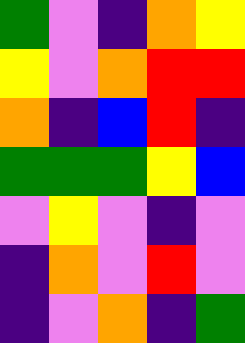[["green", "violet", "indigo", "orange", "yellow"], ["yellow", "violet", "orange", "red", "red"], ["orange", "indigo", "blue", "red", "indigo"], ["green", "green", "green", "yellow", "blue"], ["violet", "yellow", "violet", "indigo", "violet"], ["indigo", "orange", "violet", "red", "violet"], ["indigo", "violet", "orange", "indigo", "green"]]